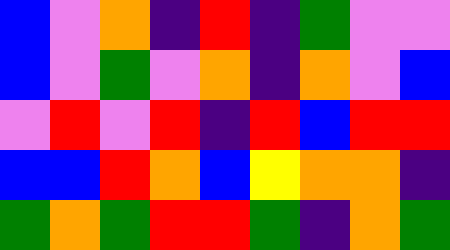[["blue", "violet", "orange", "indigo", "red", "indigo", "green", "violet", "violet"], ["blue", "violet", "green", "violet", "orange", "indigo", "orange", "violet", "blue"], ["violet", "red", "violet", "red", "indigo", "red", "blue", "red", "red"], ["blue", "blue", "red", "orange", "blue", "yellow", "orange", "orange", "indigo"], ["green", "orange", "green", "red", "red", "green", "indigo", "orange", "green"]]